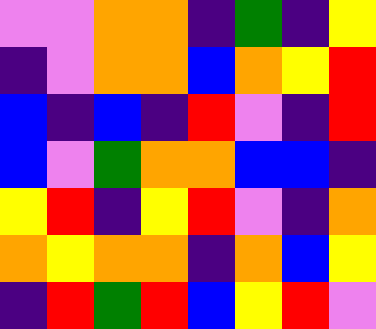[["violet", "violet", "orange", "orange", "indigo", "green", "indigo", "yellow"], ["indigo", "violet", "orange", "orange", "blue", "orange", "yellow", "red"], ["blue", "indigo", "blue", "indigo", "red", "violet", "indigo", "red"], ["blue", "violet", "green", "orange", "orange", "blue", "blue", "indigo"], ["yellow", "red", "indigo", "yellow", "red", "violet", "indigo", "orange"], ["orange", "yellow", "orange", "orange", "indigo", "orange", "blue", "yellow"], ["indigo", "red", "green", "red", "blue", "yellow", "red", "violet"]]